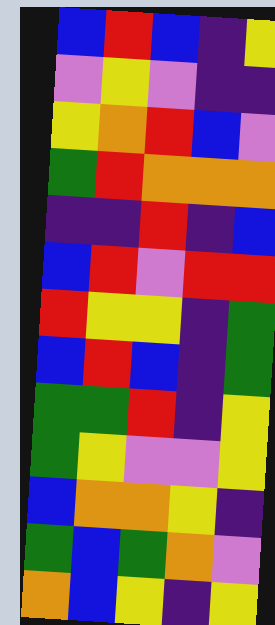[["blue", "red", "blue", "indigo", "yellow"], ["violet", "yellow", "violet", "indigo", "indigo"], ["yellow", "orange", "red", "blue", "violet"], ["green", "red", "orange", "orange", "orange"], ["indigo", "indigo", "red", "indigo", "blue"], ["blue", "red", "violet", "red", "red"], ["red", "yellow", "yellow", "indigo", "green"], ["blue", "red", "blue", "indigo", "green"], ["green", "green", "red", "indigo", "yellow"], ["green", "yellow", "violet", "violet", "yellow"], ["blue", "orange", "orange", "yellow", "indigo"], ["green", "blue", "green", "orange", "violet"], ["orange", "blue", "yellow", "indigo", "yellow"]]